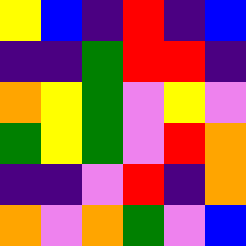[["yellow", "blue", "indigo", "red", "indigo", "blue"], ["indigo", "indigo", "green", "red", "red", "indigo"], ["orange", "yellow", "green", "violet", "yellow", "violet"], ["green", "yellow", "green", "violet", "red", "orange"], ["indigo", "indigo", "violet", "red", "indigo", "orange"], ["orange", "violet", "orange", "green", "violet", "blue"]]